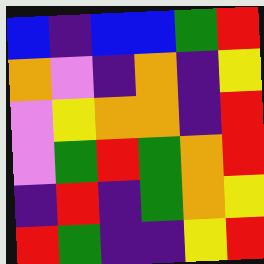[["blue", "indigo", "blue", "blue", "green", "red"], ["orange", "violet", "indigo", "orange", "indigo", "yellow"], ["violet", "yellow", "orange", "orange", "indigo", "red"], ["violet", "green", "red", "green", "orange", "red"], ["indigo", "red", "indigo", "green", "orange", "yellow"], ["red", "green", "indigo", "indigo", "yellow", "red"]]